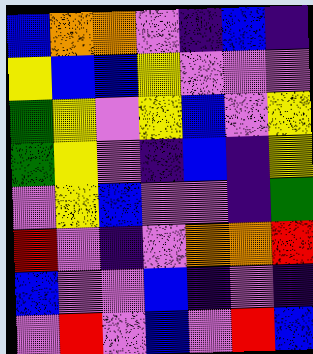[["blue", "orange", "orange", "violet", "indigo", "blue", "indigo"], ["yellow", "blue", "blue", "yellow", "violet", "violet", "violet"], ["green", "yellow", "violet", "yellow", "blue", "violet", "yellow"], ["green", "yellow", "violet", "indigo", "blue", "indigo", "yellow"], ["violet", "yellow", "blue", "violet", "violet", "indigo", "green"], ["red", "violet", "indigo", "violet", "orange", "orange", "red"], ["blue", "violet", "violet", "blue", "indigo", "violet", "indigo"], ["violet", "red", "violet", "blue", "violet", "red", "blue"]]